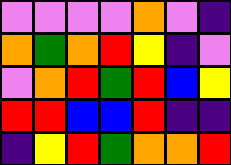[["violet", "violet", "violet", "violet", "orange", "violet", "indigo"], ["orange", "green", "orange", "red", "yellow", "indigo", "violet"], ["violet", "orange", "red", "green", "red", "blue", "yellow"], ["red", "red", "blue", "blue", "red", "indigo", "indigo"], ["indigo", "yellow", "red", "green", "orange", "orange", "red"]]